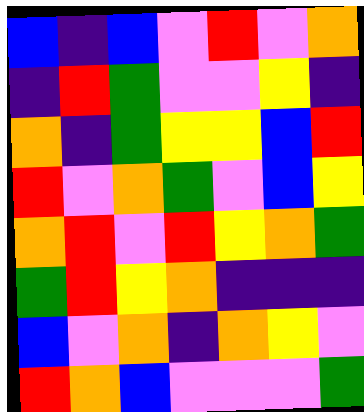[["blue", "indigo", "blue", "violet", "red", "violet", "orange"], ["indigo", "red", "green", "violet", "violet", "yellow", "indigo"], ["orange", "indigo", "green", "yellow", "yellow", "blue", "red"], ["red", "violet", "orange", "green", "violet", "blue", "yellow"], ["orange", "red", "violet", "red", "yellow", "orange", "green"], ["green", "red", "yellow", "orange", "indigo", "indigo", "indigo"], ["blue", "violet", "orange", "indigo", "orange", "yellow", "violet"], ["red", "orange", "blue", "violet", "violet", "violet", "green"]]